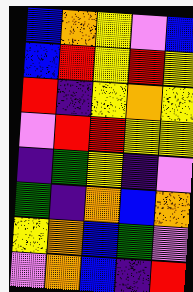[["blue", "orange", "yellow", "violet", "blue"], ["blue", "red", "yellow", "red", "yellow"], ["red", "indigo", "yellow", "orange", "yellow"], ["violet", "red", "red", "yellow", "yellow"], ["indigo", "green", "yellow", "indigo", "violet"], ["green", "indigo", "orange", "blue", "orange"], ["yellow", "orange", "blue", "green", "violet"], ["violet", "orange", "blue", "indigo", "red"]]